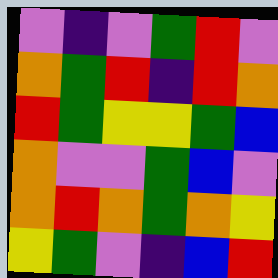[["violet", "indigo", "violet", "green", "red", "violet"], ["orange", "green", "red", "indigo", "red", "orange"], ["red", "green", "yellow", "yellow", "green", "blue"], ["orange", "violet", "violet", "green", "blue", "violet"], ["orange", "red", "orange", "green", "orange", "yellow"], ["yellow", "green", "violet", "indigo", "blue", "red"]]